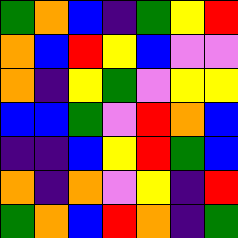[["green", "orange", "blue", "indigo", "green", "yellow", "red"], ["orange", "blue", "red", "yellow", "blue", "violet", "violet"], ["orange", "indigo", "yellow", "green", "violet", "yellow", "yellow"], ["blue", "blue", "green", "violet", "red", "orange", "blue"], ["indigo", "indigo", "blue", "yellow", "red", "green", "blue"], ["orange", "indigo", "orange", "violet", "yellow", "indigo", "red"], ["green", "orange", "blue", "red", "orange", "indigo", "green"]]